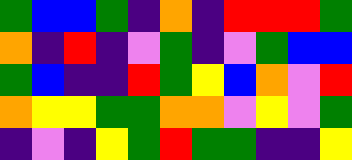[["green", "blue", "blue", "green", "indigo", "orange", "indigo", "red", "red", "red", "green"], ["orange", "indigo", "red", "indigo", "violet", "green", "indigo", "violet", "green", "blue", "blue"], ["green", "blue", "indigo", "indigo", "red", "green", "yellow", "blue", "orange", "violet", "red"], ["orange", "yellow", "yellow", "green", "green", "orange", "orange", "violet", "yellow", "violet", "green"], ["indigo", "violet", "indigo", "yellow", "green", "red", "green", "green", "indigo", "indigo", "yellow"]]